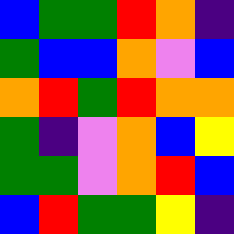[["blue", "green", "green", "red", "orange", "indigo"], ["green", "blue", "blue", "orange", "violet", "blue"], ["orange", "red", "green", "red", "orange", "orange"], ["green", "indigo", "violet", "orange", "blue", "yellow"], ["green", "green", "violet", "orange", "red", "blue"], ["blue", "red", "green", "green", "yellow", "indigo"]]